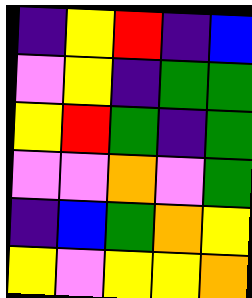[["indigo", "yellow", "red", "indigo", "blue"], ["violet", "yellow", "indigo", "green", "green"], ["yellow", "red", "green", "indigo", "green"], ["violet", "violet", "orange", "violet", "green"], ["indigo", "blue", "green", "orange", "yellow"], ["yellow", "violet", "yellow", "yellow", "orange"]]